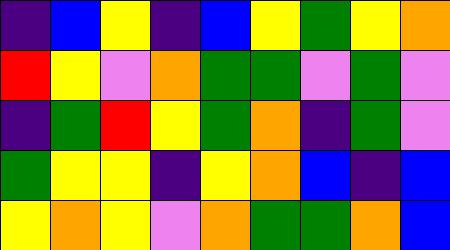[["indigo", "blue", "yellow", "indigo", "blue", "yellow", "green", "yellow", "orange"], ["red", "yellow", "violet", "orange", "green", "green", "violet", "green", "violet"], ["indigo", "green", "red", "yellow", "green", "orange", "indigo", "green", "violet"], ["green", "yellow", "yellow", "indigo", "yellow", "orange", "blue", "indigo", "blue"], ["yellow", "orange", "yellow", "violet", "orange", "green", "green", "orange", "blue"]]